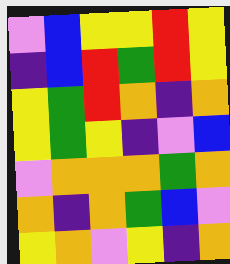[["violet", "blue", "yellow", "yellow", "red", "yellow"], ["indigo", "blue", "red", "green", "red", "yellow"], ["yellow", "green", "red", "orange", "indigo", "orange"], ["yellow", "green", "yellow", "indigo", "violet", "blue"], ["violet", "orange", "orange", "orange", "green", "orange"], ["orange", "indigo", "orange", "green", "blue", "violet"], ["yellow", "orange", "violet", "yellow", "indigo", "orange"]]